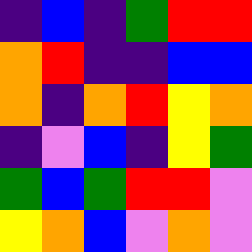[["indigo", "blue", "indigo", "green", "red", "red"], ["orange", "red", "indigo", "indigo", "blue", "blue"], ["orange", "indigo", "orange", "red", "yellow", "orange"], ["indigo", "violet", "blue", "indigo", "yellow", "green"], ["green", "blue", "green", "red", "red", "violet"], ["yellow", "orange", "blue", "violet", "orange", "violet"]]